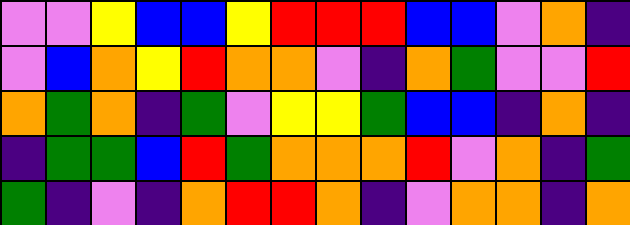[["violet", "violet", "yellow", "blue", "blue", "yellow", "red", "red", "red", "blue", "blue", "violet", "orange", "indigo"], ["violet", "blue", "orange", "yellow", "red", "orange", "orange", "violet", "indigo", "orange", "green", "violet", "violet", "red"], ["orange", "green", "orange", "indigo", "green", "violet", "yellow", "yellow", "green", "blue", "blue", "indigo", "orange", "indigo"], ["indigo", "green", "green", "blue", "red", "green", "orange", "orange", "orange", "red", "violet", "orange", "indigo", "green"], ["green", "indigo", "violet", "indigo", "orange", "red", "red", "orange", "indigo", "violet", "orange", "orange", "indigo", "orange"]]